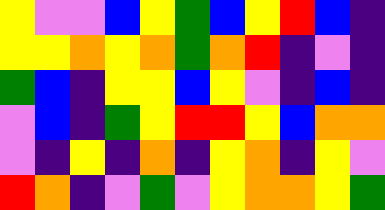[["yellow", "violet", "violet", "blue", "yellow", "green", "blue", "yellow", "red", "blue", "indigo"], ["yellow", "yellow", "orange", "yellow", "orange", "green", "orange", "red", "indigo", "violet", "indigo"], ["green", "blue", "indigo", "yellow", "yellow", "blue", "yellow", "violet", "indigo", "blue", "indigo"], ["violet", "blue", "indigo", "green", "yellow", "red", "red", "yellow", "blue", "orange", "orange"], ["violet", "indigo", "yellow", "indigo", "orange", "indigo", "yellow", "orange", "indigo", "yellow", "violet"], ["red", "orange", "indigo", "violet", "green", "violet", "yellow", "orange", "orange", "yellow", "green"]]